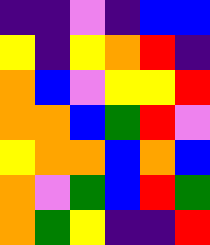[["indigo", "indigo", "violet", "indigo", "blue", "blue"], ["yellow", "indigo", "yellow", "orange", "red", "indigo"], ["orange", "blue", "violet", "yellow", "yellow", "red"], ["orange", "orange", "blue", "green", "red", "violet"], ["yellow", "orange", "orange", "blue", "orange", "blue"], ["orange", "violet", "green", "blue", "red", "green"], ["orange", "green", "yellow", "indigo", "indigo", "red"]]